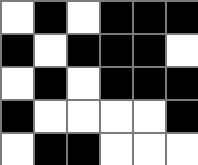[["white", "black", "white", "black", "black", "black"], ["black", "white", "black", "black", "black", "white"], ["white", "black", "white", "black", "black", "black"], ["black", "white", "white", "white", "white", "black"], ["white", "black", "black", "white", "white", "white"]]